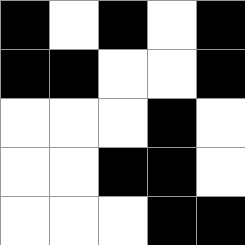[["black", "white", "black", "white", "black"], ["black", "black", "white", "white", "black"], ["white", "white", "white", "black", "white"], ["white", "white", "black", "black", "white"], ["white", "white", "white", "black", "black"]]